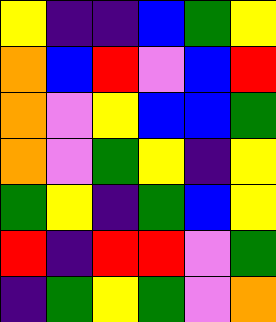[["yellow", "indigo", "indigo", "blue", "green", "yellow"], ["orange", "blue", "red", "violet", "blue", "red"], ["orange", "violet", "yellow", "blue", "blue", "green"], ["orange", "violet", "green", "yellow", "indigo", "yellow"], ["green", "yellow", "indigo", "green", "blue", "yellow"], ["red", "indigo", "red", "red", "violet", "green"], ["indigo", "green", "yellow", "green", "violet", "orange"]]